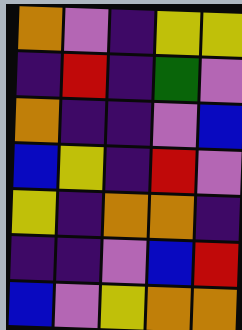[["orange", "violet", "indigo", "yellow", "yellow"], ["indigo", "red", "indigo", "green", "violet"], ["orange", "indigo", "indigo", "violet", "blue"], ["blue", "yellow", "indigo", "red", "violet"], ["yellow", "indigo", "orange", "orange", "indigo"], ["indigo", "indigo", "violet", "blue", "red"], ["blue", "violet", "yellow", "orange", "orange"]]